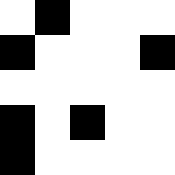[["white", "black", "white", "white", "white"], ["black", "white", "white", "white", "black"], ["white", "white", "white", "white", "white"], ["black", "white", "black", "white", "white"], ["black", "white", "white", "white", "white"]]